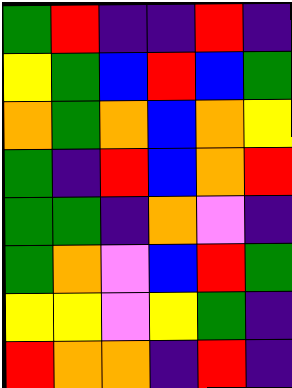[["green", "red", "indigo", "indigo", "red", "indigo"], ["yellow", "green", "blue", "red", "blue", "green"], ["orange", "green", "orange", "blue", "orange", "yellow"], ["green", "indigo", "red", "blue", "orange", "red"], ["green", "green", "indigo", "orange", "violet", "indigo"], ["green", "orange", "violet", "blue", "red", "green"], ["yellow", "yellow", "violet", "yellow", "green", "indigo"], ["red", "orange", "orange", "indigo", "red", "indigo"]]